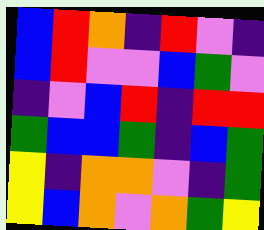[["blue", "red", "orange", "indigo", "red", "violet", "indigo"], ["blue", "red", "violet", "violet", "blue", "green", "violet"], ["indigo", "violet", "blue", "red", "indigo", "red", "red"], ["green", "blue", "blue", "green", "indigo", "blue", "green"], ["yellow", "indigo", "orange", "orange", "violet", "indigo", "green"], ["yellow", "blue", "orange", "violet", "orange", "green", "yellow"]]